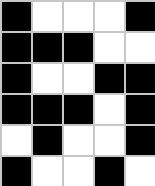[["black", "white", "white", "white", "black"], ["black", "black", "black", "white", "white"], ["black", "white", "white", "black", "black"], ["black", "black", "black", "white", "black"], ["white", "black", "white", "white", "black"], ["black", "white", "white", "black", "white"]]